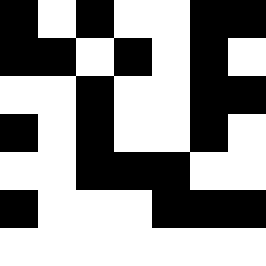[["black", "white", "black", "white", "white", "black", "black"], ["black", "black", "white", "black", "white", "black", "white"], ["white", "white", "black", "white", "white", "black", "black"], ["black", "white", "black", "white", "white", "black", "white"], ["white", "white", "black", "black", "black", "white", "white"], ["black", "white", "white", "white", "black", "black", "black"], ["white", "white", "white", "white", "white", "white", "white"]]